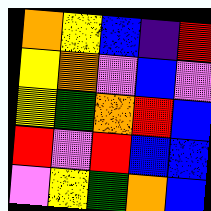[["orange", "yellow", "blue", "indigo", "red"], ["yellow", "orange", "violet", "blue", "violet"], ["yellow", "green", "orange", "red", "blue"], ["red", "violet", "red", "blue", "blue"], ["violet", "yellow", "green", "orange", "blue"]]